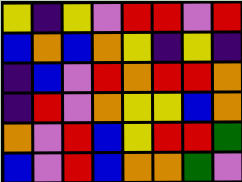[["yellow", "indigo", "yellow", "violet", "red", "red", "violet", "red"], ["blue", "orange", "blue", "orange", "yellow", "indigo", "yellow", "indigo"], ["indigo", "blue", "violet", "red", "orange", "red", "red", "orange"], ["indigo", "red", "violet", "orange", "yellow", "yellow", "blue", "orange"], ["orange", "violet", "red", "blue", "yellow", "red", "red", "green"], ["blue", "violet", "red", "blue", "orange", "orange", "green", "violet"]]